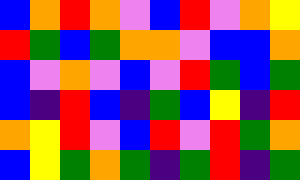[["blue", "orange", "red", "orange", "violet", "blue", "red", "violet", "orange", "yellow"], ["red", "green", "blue", "green", "orange", "orange", "violet", "blue", "blue", "orange"], ["blue", "violet", "orange", "violet", "blue", "violet", "red", "green", "blue", "green"], ["blue", "indigo", "red", "blue", "indigo", "green", "blue", "yellow", "indigo", "red"], ["orange", "yellow", "red", "violet", "blue", "red", "violet", "red", "green", "orange"], ["blue", "yellow", "green", "orange", "green", "indigo", "green", "red", "indigo", "green"]]